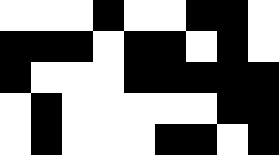[["white", "white", "white", "black", "white", "white", "black", "black", "white"], ["black", "black", "black", "white", "black", "black", "white", "black", "white"], ["black", "white", "white", "white", "black", "black", "black", "black", "black"], ["white", "black", "white", "white", "white", "white", "white", "black", "black"], ["white", "black", "white", "white", "white", "black", "black", "white", "black"]]